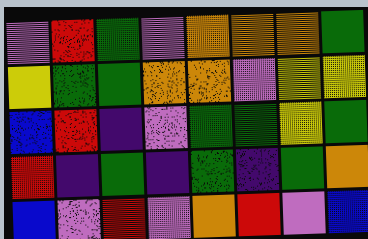[["violet", "red", "green", "violet", "orange", "orange", "orange", "green"], ["yellow", "green", "green", "orange", "orange", "violet", "yellow", "yellow"], ["blue", "red", "indigo", "violet", "green", "green", "yellow", "green"], ["red", "indigo", "green", "indigo", "green", "indigo", "green", "orange"], ["blue", "violet", "red", "violet", "orange", "red", "violet", "blue"]]